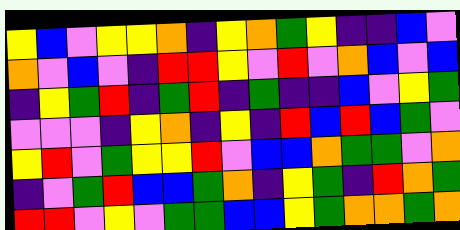[["yellow", "blue", "violet", "yellow", "yellow", "orange", "indigo", "yellow", "orange", "green", "yellow", "indigo", "indigo", "blue", "violet"], ["orange", "violet", "blue", "violet", "indigo", "red", "red", "yellow", "violet", "red", "violet", "orange", "blue", "violet", "blue"], ["indigo", "yellow", "green", "red", "indigo", "green", "red", "indigo", "green", "indigo", "indigo", "blue", "violet", "yellow", "green"], ["violet", "violet", "violet", "indigo", "yellow", "orange", "indigo", "yellow", "indigo", "red", "blue", "red", "blue", "green", "violet"], ["yellow", "red", "violet", "green", "yellow", "yellow", "red", "violet", "blue", "blue", "orange", "green", "green", "violet", "orange"], ["indigo", "violet", "green", "red", "blue", "blue", "green", "orange", "indigo", "yellow", "green", "indigo", "red", "orange", "green"], ["red", "red", "violet", "yellow", "violet", "green", "green", "blue", "blue", "yellow", "green", "orange", "orange", "green", "orange"]]